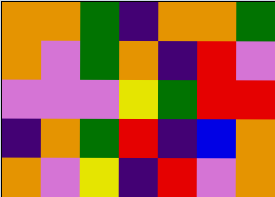[["orange", "orange", "green", "indigo", "orange", "orange", "green"], ["orange", "violet", "green", "orange", "indigo", "red", "violet"], ["violet", "violet", "violet", "yellow", "green", "red", "red"], ["indigo", "orange", "green", "red", "indigo", "blue", "orange"], ["orange", "violet", "yellow", "indigo", "red", "violet", "orange"]]